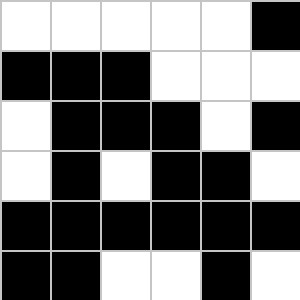[["white", "white", "white", "white", "white", "black"], ["black", "black", "black", "white", "white", "white"], ["white", "black", "black", "black", "white", "black"], ["white", "black", "white", "black", "black", "white"], ["black", "black", "black", "black", "black", "black"], ["black", "black", "white", "white", "black", "white"]]